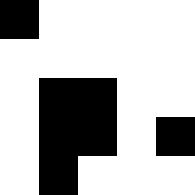[["black", "white", "white", "white", "white"], ["white", "white", "white", "white", "white"], ["white", "black", "black", "white", "white"], ["white", "black", "black", "white", "black"], ["white", "black", "white", "white", "white"]]